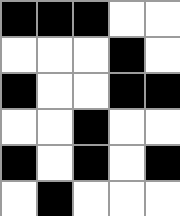[["black", "black", "black", "white", "white"], ["white", "white", "white", "black", "white"], ["black", "white", "white", "black", "black"], ["white", "white", "black", "white", "white"], ["black", "white", "black", "white", "black"], ["white", "black", "white", "white", "white"]]